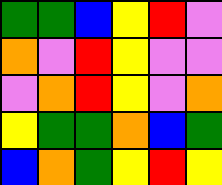[["green", "green", "blue", "yellow", "red", "violet"], ["orange", "violet", "red", "yellow", "violet", "violet"], ["violet", "orange", "red", "yellow", "violet", "orange"], ["yellow", "green", "green", "orange", "blue", "green"], ["blue", "orange", "green", "yellow", "red", "yellow"]]